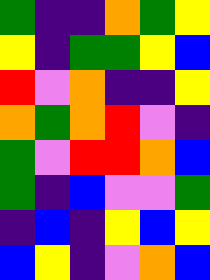[["green", "indigo", "indigo", "orange", "green", "yellow"], ["yellow", "indigo", "green", "green", "yellow", "blue"], ["red", "violet", "orange", "indigo", "indigo", "yellow"], ["orange", "green", "orange", "red", "violet", "indigo"], ["green", "violet", "red", "red", "orange", "blue"], ["green", "indigo", "blue", "violet", "violet", "green"], ["indigo", "blue", "indigo", "yellow", "blue", "yellow"], ["blue", "yellow", "indigo", "violet", "orange", "blue"]]